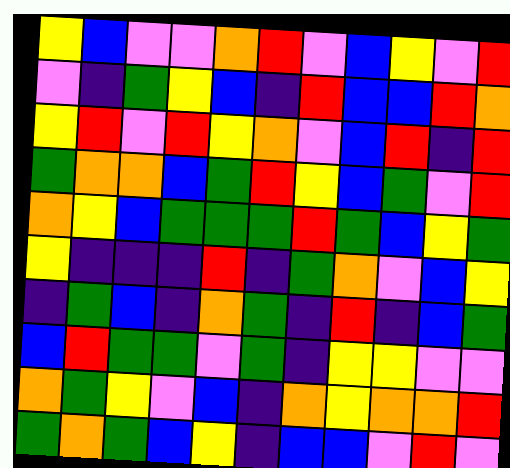[["yellow", "blue", "violet", "violet", "orange", "red", "violet", "blue", "yellow", "violet", "red"], ["violet", "indigo", "green", "yellow", "blue", "indigo", "red", "blue", "blue", "red", "orange"], ["yellow", "red", "violet", "red", "yellow", "orange", "violet", "blue", "red", "indigo", "red"], ["green", "orange", "orange", "blue", "green", "red", "yellow", "blue", "green", "violet", "red"], ["orange", "yellow", "blue", "green", "green", "green", "red", "green", "blue", "yellow", "green"], ["yellow", "indigo", "indigo", "indigo", "red", "indigo", "green", "orange", "violet", "blue", "yellow"], ["indigo", "green", "blue", "indigo", "orange", "green", "indigo", "red", "indigo", "blue", "green"], ["blue", "red", "green", "green", "violet", "green", "indigo", "yellow", "yellow", "violet", "violet"], ["orange", "green", "yellow", "violet", "blue", "indigo", "orange", "yellow", "orange", "orange", "red"], ["green", "orange", "green", "blue", "yellow", "indigo", "blue", "blue", "violet", "red", "violet"]]